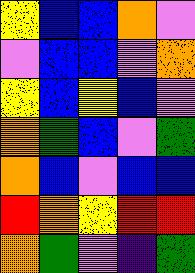[["yellow", "blue", "blue", "orange", "violet"], ["violet", "blue", "blue", "violet", "orange"], ["yellow", "blue", "yellow", "blue", "violet"], ["orange", "green", "blue", "violet", "green"], ["orange", "blue", "violet", "blue", "blue"], ["red", "orange", "yellow", "red", "red"], ["orange", "green", "violet", "indigo", "green"]]